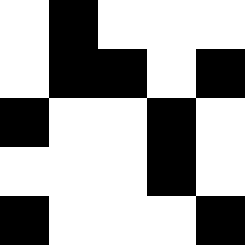[["white", "black", "white", "white", "white"], ["white", "black", "black", "white", "black"], ["black", "white", "white", "black", "white"], ["white", "white", "white", "black", "white"], ["black", "white", "white", "white", "black"]]